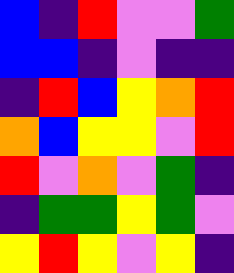[["blue", "indigo", "red", "violet", "violet", "green"], ["blue", "blue", "indigo", "violet", "indigo", "indigo"], ["indigo", "red", "blue", "yellow", "orange", "red"], ["orange", "blue", "yellow", "yellow", "violet", "red"], ["red", "violet", "orange", "violet", "green", "indigo"], ["indigo", "green", "green", "yellow", "green", "violet"], ["yellow", "red", "yellow", "violet", "yellow", "indigo"]]